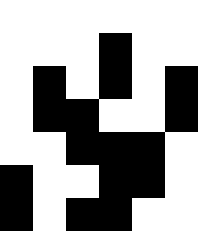[["white", "white", "white", "white", "white", "white"], ["white", "white", "white", "black", "white", "white"], ["white", "black", "white", "black", "white", "black"], ["white", "black", "black", "white", "white", "black"], ["white", "white", "black", "black", "black", "white"], ["black", "white", "white", "black", "black", "white"], ["black", "white", "black", "black", "white", "white"]]